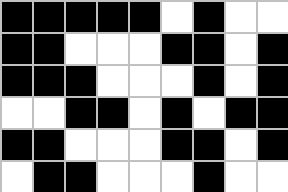[["black", "black", "black", "black", "black", "white", "black", "white", "white"], ["black", "black", "white", "white", "white", "black", "black", "white", "black"], ["black", "black", "black", "white", "white", "white", "black", "white", "black"], ["white", "white", "black", "black", "white", "black", "white", "black", "black"], ["black", "black", "white", "white", "white", "black", "black", "white", "black"], ["white", "black", "black", "white", "white", "white", "black", "white", "white"]]